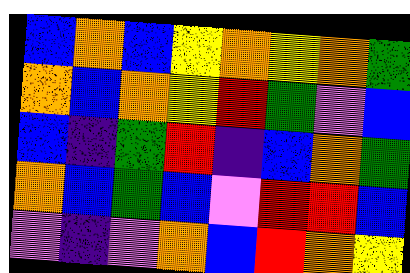[["blue", "orange", "blue", "yellow", "orange", "yellow", "orange", "green"], ["orange", "blue", "orange", "yellow", "red", "green", "violet", "blue"], ["blue", "indigo", "green", "red", "indigo", "blue", "orange", "green"], ["orange", "blue", "green", "blue", "violet", "red", "red", "blue"], ["violet", "indigo", "violet", "orange", "blue", "red", "orange", "yellow"]]